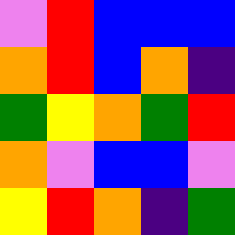[["violet", "red", "blue", "blue", "blue"], ["orange", "red", "blue", "orange", "indigo"], ["green", "yellow", "orange", "green", "red"], ["orange", "violet", "blue", "blue", "violet"], ["yellow", "red", "orange", "indigo", "green"]]